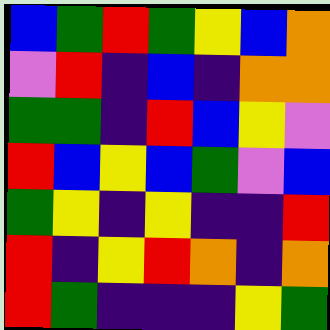[["blue", "green", "red", "green", "yellow", "blue", "orange"], ["violet", "red", "indigo", "blue", "indigo", "orange", "orange"], ["green", "green", "indigo", "red", "blue", "yellow", "violet"], ["red", "blue", "yellow", "blue", "green", "violet", "blue"], ["green", "yellow", "indigo", "yellow", "indigo", "indigo", "red"], ["red", "indigo", "yellow", "red", "orange", "indigo", "orange"], ["red", "green", "indigo", "indigo", "indigo", "yellow", "green"]]